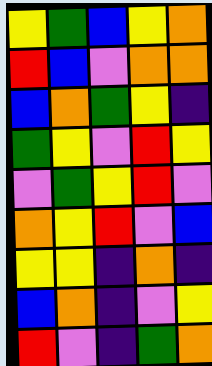[["yellow", "green", "blue", "yellow", "orange"], ["red", "blue", "violet", "orange", "orange"], ["blue", "orange", "green", "yellow", "indigo"], ["green", "yellow", "violet", "red", "yellow"], ["violet", "green", "yellow", "red", "violet"], ["orange", "yellow", "red", "violet", "blue"], ["yellow", "yellow", "indigo", "orange", "indigo"], ["blue", "orange", "indigo", "violet", "yellow"], ["red", "violet", "indigo", "green", "orange"]]